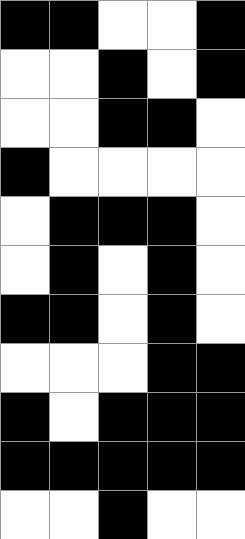[["black", "black", "white", "white", "black"], ["white", "white", "black", "white", "black"], ["white", "white", "black", "black", "white"], ["black", "white", "white", "white", "white"], ["white", "black", "black", "black", "white"], ["white", "black", "white", "black", "white"], ["black", "black", "white", "black", "white"], ["white", "white", "white", "black", "black"], ["black", "white", "black", "black", "black"], ["black", "black", "black", "black", "black"], ["white", "white", "black", "white", "white"]]